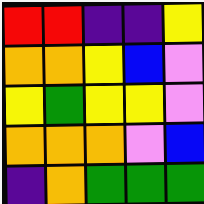[["red", "red", "indigo", "indigo", "yellow"], ["orange", "orange", "yellow", "blue", "violet"], ["yellow", "green", "yellow", "yellow", "violet"], ["orange", "orange", "orange", "violet", "blue"], ["indigo", "orange", "green", "green", "green"]]